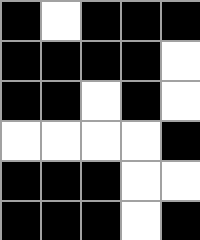[["black", "white", "black", "black", "black"], ["black", "black", "black", "black", "white"], ["black", "black", "white", "black", "white"], ["white", "white", "white", "white", "black"], ["black", "black", "black", "white", "white"], ["black", "black", "black", "white", "black"]]